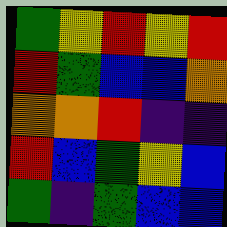[["green", "yellow", "red", "yellow", "red"], ["red", "green", "blue", "blue", "orange"], ["orange", "orange", "red", "indigo", "indigo"], ["red", "blue", "green", "yellow", "blue"], ["green", "indigo", "green", "blue", "blue"]]